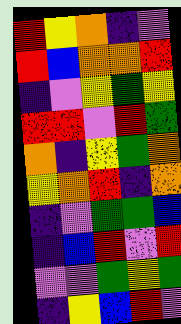[["red", "yellow", "orange", "indigo", "violet"], ["red", "blue", "orange", "orange", "red"], ["indigo", "violet", "yellow", "green", "yellow"], ["red", "red", "violet", "red", "green"], ["orange", "indigo", "yellow", "green", "orange"], ["yellow", "orange", "red", "indigo", "orange"], ["indigo", "violet", "green", "green", "blue"], ["indigo", "blue", "red", "violet", "red"], ["violet", "violet", "green", "yellow", "green"], ["indigo", "yellow", "blue", "red", "violet"]]